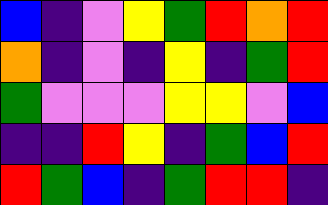[["blue", "indigo", "violet", "yellow", "green", "red", "orange", "red"], ["orange", "indigo", "violet", "indigo", "yellow", "indigo", "green", "red"], ["green", "violet", "violet", "violet", "yellow", "yellow", "violet", "blue"], ["indigo", "indigo", "red", "yellow", "indigo", "green", "blue", "red"], ["red", "green", "blue", "indigo", "green", "red", "red", "indigo"]]